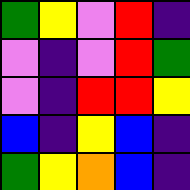[["green", "yellow", "violet", "red", "indigo"], ["violet", "indigo", "violet", "red", "green"], ["violet", "indigo", "red", "red", "yellow"], ["blue", "indigo", "yellow", "blue", "indigo"], ["green", "yellow", "orange", "blue", "indigo"]]